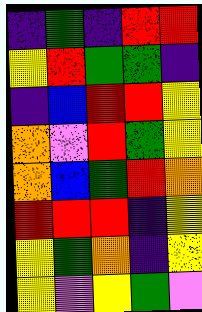[["indigo", "green", "indigo", "red", "red"], ["yellow", "red", "green", "green", "indigo"], ["indigo", "blue", "red", "red", "yellow"], ["orange", "violet", "red", "green", "yellow"], ["orange", "blue", "green", "red", "orange"], ["red", "red", "red", "indigo", "yellow"], ["yellow", "green", "orange", "indigo", "yellow"], ["yellow", "violet", "yellow", "green", "violet"]]